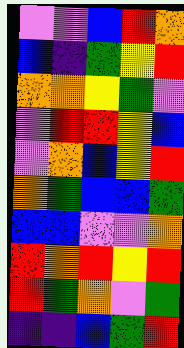[["violet", "violet", "blue", "red", "orange"], ["blue", "indigo", "green", "yellow", "red"], ["orange", "orange", "yellow", "green", "violet"], ["violet", "red", "red", "yellow", "blue"], ["violet", "orange", "blue", "yellow", "red"], ["orange", "green", "blue", "blue", "green"], ["blue", "blue", "violet", "violet", "orange"], ["red", "orange", "red", "yellow", "red"], ["red", "green", "orange", "violet", "green"], ["indigo", "indigo", "blue", "green", "red"]]